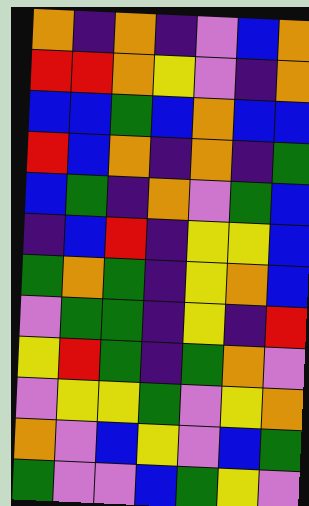[["orange", "indigo", "orange", "indigo", "violet", "blue", "orange"], ["red", "red", "orange", "yellow", "violet", "indigo", "orange"], ["blue", "blue", "green", "blue", "orange", "blue", "blue"], ["red", "blue", "orange", "indigo", "orange", "indigo", "green"], ["blue", "green", "indigo", "orange", "violet", "green", "blue"], ["indigo", "blue", "red", "indigo", "yellow", "yellow", "blue"], ["green", "orange", "green", "indigo", "yellow", "orange", "blue"], ["violet", "green", "green", "indigo", "yellow", "indigo", "red"], ["yellow", "red", "green", "indigo", "green", "orange", "violet"], ["violet", "yellow", "yellow", "green", "violet", "yellow", "orange"], ["orange", "violet", "blue", "yellow", "violet", "blue", "green"], ["green", "violet", "violet", "blue", "green", "yellow", "violet"]]